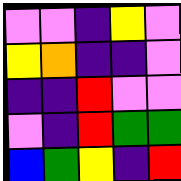[["violet", "violet", "indigo", "yellow", "violet"], ["yellow", "orange", "indigo", "indigo", "violet"], ["indigo", "indigo", "red", "violet", "violet"], ["violet", "indigo", "red", "green", "green"], ["blue", "green", "yellow", "indigo", "red"]]